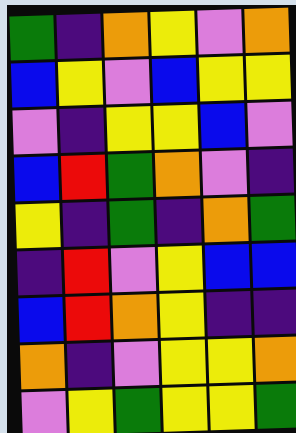[["green", "indigo", "orange", "yellow", "violet", "orange"], ["blue", "yellow", "violet", "blue", "yellow", "yellow"], ["violet", "indigo", "yellow", "yellow", "blue", "violet"], ["blue", "red", "green", "orange", "violet", "indigo"], ["yellow", "indigo", "green", "indigo", "orange", "green"], ["indigo", "red", "violet", "yellow", "blue", "blue"], ["blue", "red", "orange", "yellow", "indigo", "indigo"], ["orange", "indigo", "violet", "yellow", "yellow", "orange"], ["violet", "yellow", "green", "yellow", "yellow", "green"]]